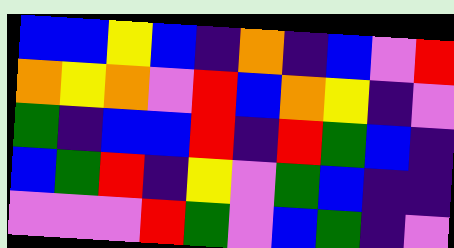[["blue", "blue", "yellow", "blue", "indigo", "orange", "indigo", "blue", "violet", "red"], ["orange", "yellow", "orange", "violet", "red", "blue", "orange", "yellow", "indigo", "violet"], ["green", "indigo", "blue", "blue", "red", "indigo", "red", "green", "blue", "indigo"], ["blue", "green", "red", "indigo", "yellow", "violet", "green", "blue", "indigo", "indigo"], ["violet", "violet", "violet", "red", "green", "violet", "blue", "green", "indigo", "violet"]]